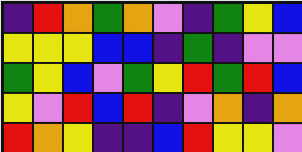[["indigo", "red", "orange", "green", "orange", "violet", "indigo", "green", "yellow", "blue"], ["yellow", "yellow", "yellow", "blue", "blue", "indigo", "green", "indigo", "violet", "violet"], ["green", "yellow", "blue", "violet", "green", "yellow", "red", "green", "red", "blue"], ["yellow", "violet", "red", "blue", "red", "indigo", "violet", "orange", "indigo", "orange"], ["red", "orange", "yellow", "indigo", "indigo", "blue", "red", "yellow", "yellow", "violet"]]